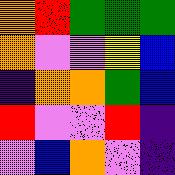[["orange", "red", "green", "green", "green"], ["orange", "violet", "violet", "yellow", "blue"], ["indigo", "orange", "orange", "green", "blue"], ["red", "violet", "violet", "red", "indigo"], ["violet", "blue", "orange", "violet", "indigo"]]